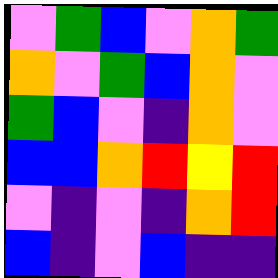[["violet", "green", "blue", "violet", "orange", "green"], ["orange", "violet", "green", "blue", "orange", "violet"], ["green", "blue", "violet", "indigo", "orange", "violet"], ["blue", "blue", "orange", "red", "yellow", "red"], ["violet", "indigo", "violet", "indigo", "orange", "red"], ["blue", "indigo", "violet", "blue", "indigo", "indigo"]]